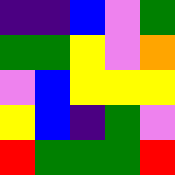[["indigo", "indigo", "blue", "violet", "green"], ["green", "green", "yellow", "violet", "orange"], ["violet", "blue", "yellow", "yellow", "yellow"], ["yellow", "blue", "indigo", "green", "violet"], ["red", "green", "green", "green", "red"]]